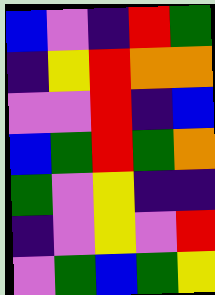[["blue", "violet", "indigo", "red", "green"], ["indigo", "yellow", "red", "orange", "orange"], ["violet", "violet", "red", "indigo", "blue"], ["blue", "green", "red", "green", "orange"], ["green", "violet", "yellow", "indigo", "indigo"], ["indigo", "violet", "yellow", "violet", "red"], ["violet", "green", "blue", "green", "yellow"]]